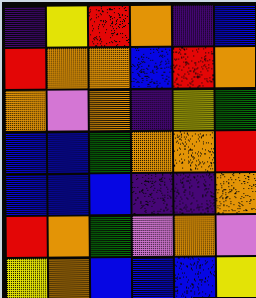[["indigo", "yellow", "red", "orange", "indigo", "blue"], ["red", "orange", "orange", "blue", "red", "orange"], ["orange", "violet", "orange", "indigo", "yellow", "green"], ["blue", "blue", "green", "orange", "orange", "red"], ["blue", "blue", "blue", "indigo", "indigo", "orange"], ["red", "orange", "green", "violet", "orange", "violet"], ["yellow", "orange", "blue", "blue", "blue", "yellow"]]